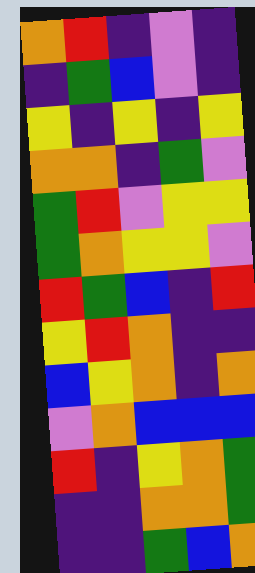[["orange", "red", "indigo", "violet", "indigo"], ["indigo", "green", "blue", "violet", "indigo"], ["yellow", "indigo", "yellow", "indigo", "yellow"], ["orange", "orange", "indigo", "green", "violet"], ["green", "red", "violet", "yellow", "yellow"], ["green", "orange", "yellow", "yellow", "violet"], ["red", "green", "blue", "indigo", "red"], ["yellow", "red", "orange", "indigo", "indigo"], ["blue", "yellow", "orange", "indigo", "orange"], ["violet", "orange", "blue", "blue", "blue"], ["red", "indigo", "yellow", "orange", "green"], ["indigo", "indigo", "orange", "orange", "green"], ["indigo", "indigo", "green", "blue", "orange"]]